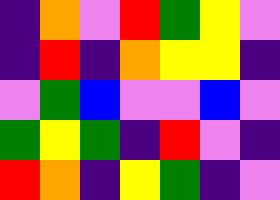[["indigo", "orange", "violet", "red", "green", "yellow", "violet"], ["indigo", "red", "indigo", "orange", "yellow", "yellow", "indigo"], ["violet", "green", "blue", "violet", "violet", "blue", "violet"], ["green", "yellow", "green", "indigo", "red", "violet", "indigo"], ["red", "orange", "indigo", "yellow", "green", "indigo", "violet"]]